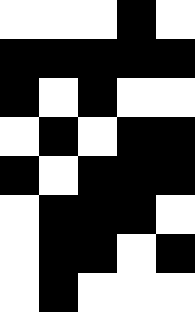[["white", "white", "white", "black", "white"], ["black", "black", "black", "black", "black"], ["black", "white", "black", "white", "white"], ["white", "black", "white", "black", "black"], ["black", "white", "black", "black", "black"], ["white", "black", "black", "black", "white"], ["white", "black", "black", "white", "black"], ["white", "black", "white", "white", "white"]]